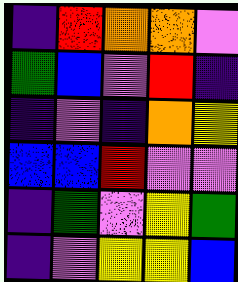[["indigo", "red", "orange", "orange", "violet"], ["green", "blue", "violet", "red", "indigo"], ["indigo", "violet", "indigo", "orange", "yellow"], ["blue", "blue", "red", "violet", "violet"], ["indigo", "green", "violet", "yellow", "green"], ["indigo", "violet", "yellow", "yellow", "blue"]]